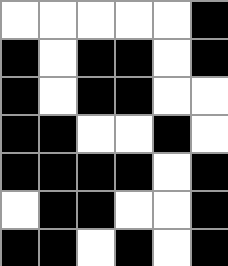[["white", "white", "white", "white", "white", "black"], ["black", "white", "black", "black", "white", "black"], ["black", "white", "black", "black", "white", "white"], ["black", "black", "white", "white", "black", "white"], ["black", "black", "black", "black", "white", "black"], ["white", "black", "black", "white", "white", "black"], ["black", "black", "white", "black", "white", "black"]]